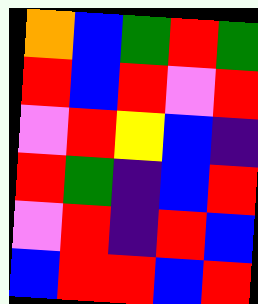[["orange", "blue", "green", "red", "green"], ["red", "blue", "red", "violet", "red"], ["violet", "red", "yellow", "blue", "indigo"], ["red", "green", "indigo", "blue", "red"], ["violet", "red", "indigo", "red", "blue"], ["blue", "red", "red", "blue", "red"]]